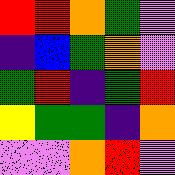[["red", "red", "orange", "green", "violet"], ["indigo", "blue", "green", "orange", "violet"], ["green", "red", "indigo", "green", "red"], ["yellow", "green", "green", "indigo", "orange"], ["violet", "violet", "orange", "red", "violet"]]